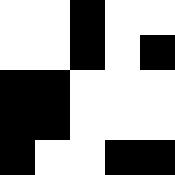[["white", "white", "black", "white", "white"], ["white", "white", "black", "white", "black"], ["black", "black", "white", "white", "white"], ["black", "black", "white", "white", "white"], ["black", "white", "white", "black", "black"]]